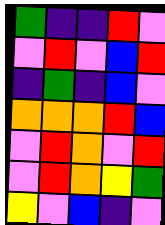[["green", "indigo", "indigo", "red", "violet"], ["violet", "red", "violet", "blue", "red"], ["indigo", "green", "indigo", "blue", "violet"], ["orange", "orange", "orange", "red", "blue"], ["violet", "red", "orange", "violet", "red"], ["violet", "red", "orange", "yellow", "green"], ["yellow", "violet", "blue", "indigo", "violet"]]